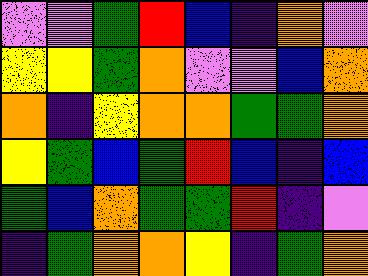[["violet", "violet", "green", "red", "blue", "indigo", "orange", "violet"], ["yellow", "yellow", "green", "orange", "violet", "violet", "blue", "orange"], ["orange", "indigo", "yellow", "orange", "orange", "green", "green", "orange"], ["yellow", "green", "blue", "green", "red", "blue", "indigo", "blue"], ["green", "blue", "orange", "green", "green", "red", "indigo", "violet"], ["indigo", "green", "orange", "orange", "yellow", "indigo", "green", "orange"]]